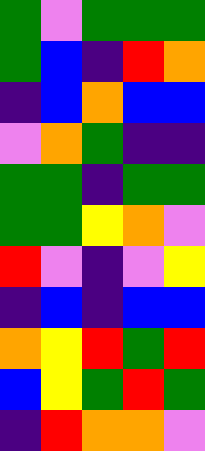[["green", "violet", "green", "green", "green"], ["green", "blue", "indigo", "red", "orange"], ["indigo", "blue", "orange", "blue", "blue"], ["violet", "orange", "green", "indigo", "indigo"], ["green", "green", "indigo", "green", "green"], ["green", "green", "yellow", "orange", "violet"], ["red", "violet", "indigo", "violet", "yellow"], ["indigo", "blue", "indigo", "blue", "blue"], ["orange", "yellow", "red", "green", "red"], ["blue", "yellow", "green", "red", "green"], ["indigo", "red", "orange", "orange", "violet"]]